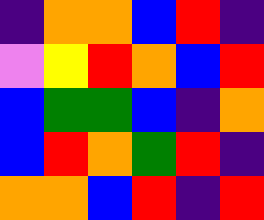[["indigo", "orange", "orange", "blue", "red", "indigo"], ["violet", "yellow", "red", "orange", "blue", "red"], ["blue", "green", "green", "blue", "indigo", "orange"], ["blue", "red", "orange", "green", "red", "indigo"], ["orange", "orange", "blue", "red", "indigo", "red"]]